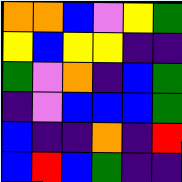[["orange", "orange", "blue", "violet", "yellow", "green"], ["yellow", "blue", "yellow", "yellow", "indigo", "indigo"], ["green", "violet", "orange", "indigo", "blue", "green"], ["indigo", "violet", "blue", "blue", "blue", "green"], ["blue", "indigo", "indigo", "orange", "indigo", "red"], ["blue", "red", "blue", "green", "indigo", "indigo"]]